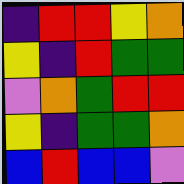[["indigo", "red", "red", "yellow", "orange"], ["yellow", "indigo", "red", "green", "green"], ["violet", "orange", "green", "red", "red"], ["yellow", "indigo", "green", "green", "orange"], ["blue", "red", "blue", "blue", "violet"]]